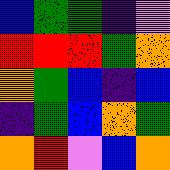[["blue", "green", "green", "indigo", "violet"], ["red", "red", "red", "green", "orange"], ["orange", "green", "blue", "indigo", "blue"], ["indigo", "green", "blue", "orange", "green"], ["orange", "red", "violet", "blue", "orange"]]